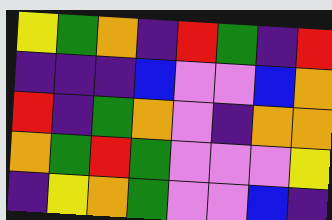[["yellow", "green", "orange", "indigo", "red", "green", "indigo", "red"], ["indigo", "indigo", "indigo", "blue", "violet", "violet", "blue", "orange"], ["red", "indigo", "green", "orange", "violet", "indigo", "orange", "orange"], ["orange", "green", "red", "green", "violet", "violet", "violet", "yellow"], ["indigo", "yellow", "orange", "green", "violet", "violet", "blue", "indigo"]]